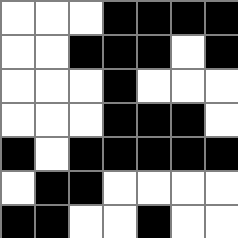[["white", "white", "white", "black", "black", "black", "black"], ["white", "white", "black", "black", "black", "white", "black"], ["white", "white", "white", "black", "white", "white", "white"], ["white", "white", "white", "black", "black", "black", "white"], ["black", "white", "black", "black", "black", "black", "black"], ["white", "black", "black", "white", "white", "white", "white"], ["black", "black", "white", "white", "black", "white", "white"]]